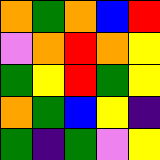[["orange", "green", "orange", "blue", "red"], ["violet", "orange", "red", "orange", "yellow"], ["green", "yellow", "red", "green", "yellow"], ["orange", "green", "blue", "yellow", "indigo"], ["green", "indigo", "green", "violet", "yellow"]]